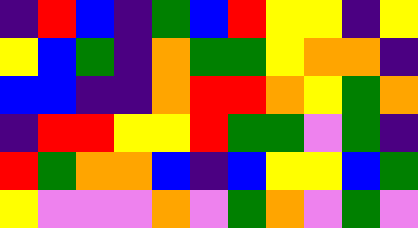[["indigo", "red", "blue", "indigo", "green", "blue", "red", "yellow", "yellow", "indigo", "yellow"], ["yellow", "blue", "green", "indigo", "orange", "green", "green", "yellow", "orange", "orange", "indigo"], ["blue", "blue", "indigo", "indigo", "orange", "red", "red", "orange", "yellow", "green", "orange"], ["indigo", "red", "red", "yellow", "yellow", "red", "green", "green", "violet", "green", "indigo"], ["red", "green", "orange", "orange", "blue", "indigo", "blue", "yellow", "yellow", "blue", "green"], ["yellow", "violet", "violet", "violet", "orange", "violet", "green", "orange", "violet", "green", "violet"]]